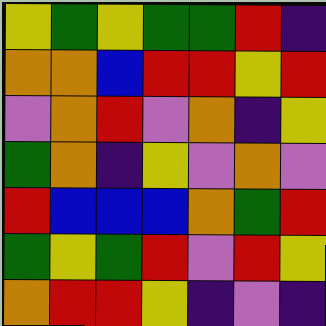[["yellow", "green", "yellow", "green", "green", "red", "indigo"], ["orange", "orange", "blue", "red", "red", "yellow", "red"], ["violet", "orange", "red", "violet", "orange", "indigo", "yellow"], ["green", "orange", "indigo", "yellow", "violet", "orange", "violet"], ["red", "blue", "blue", "blue", "orange", "green", "red"], ["green", "yellow", "green", "red", "violet", "red", "yellow"], ["orange", "red", "red", "yellow", "indigo", "violet", "indigo"]]